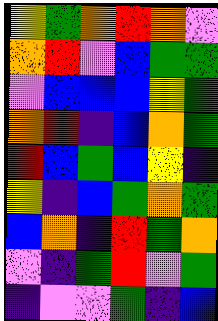[["yellow", "green", "orange", "red", "orange", "violet"], ["orange", "red", "violet", "blue", "green", "green"], ["violet", "blue", "blue", "blue", "yellow", "green"], ["orange", "red", "indigo", "blue", "orange", "green"], ["red", "blue", "green", "blue", "yellow", "indigo"], ["yellow", "indigo", "blue", "green", "orange", "green"], ["blue", "orange", "indigo", "red", "green", "orange"], ["violet", "indigo", "green", "red", "violet", "green"], ["indigo", "violet", "violet", "green", "indigo", "blue"]]